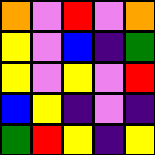[["orange", "violet", "red", "violet", "orange"], ["yellow", "violet", "blue", "indigo", "green"], ["yellow", "violet", "yellow", "violet", "red"], ["blue", "yellow", "indigo", "violet", "indigo"], ["green", "red", "yellow", "indigo", "yellow"]]